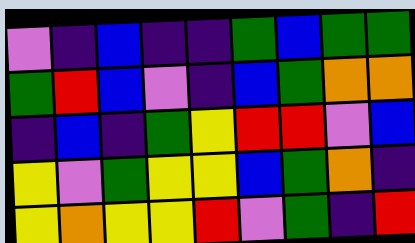[["violet", "indigo", "blue", "indigo", "indigo", "green", "blue", "green", "green"], ["green", "red", "blue", "violet", "indigo", "blue", "green", "orange", "orange"], ["indigo", "blue", "indigo", "green", "yellow", "red", "red", "violet", "blue"], ["yellow", "violet", "green", "yellow", "yellow", "blue", "green", "orange", "indigo"], ["yellow", "orange", "yellow", "yellow", "red", "violet", "green", "indigo", "red"]]